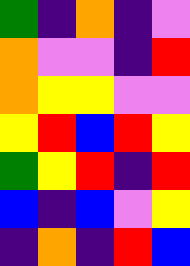[["green", "indigo", "orange", "indigo", "violet"], ["orange", "violet", "violet", "indigo", "red"], ["orange", "yellow", "yellow", "violet", "violet"], ["yellow", "red", "blue", "red", "yellow"], ["green", "yellow", "red", "indigo", "red"], ["blue", "indigo", "blue", "violet", "yellow"], ["indigo", "orange", "indigo", "red", "blue"]]